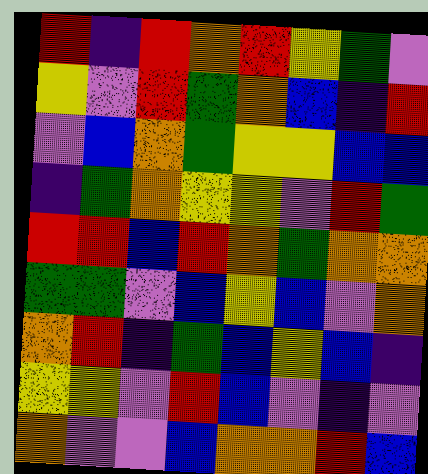[["red", "indigo", "red", "orange", "red", "yellow", "green", "violet"], ["yellow", "violet", "red", "green", "orange", "blue", "indigo", "red"], ["violet", "blue", "orange", "green", "yellow", "yellow", "blue", "blue"], ["indigo", "green", "orange", "yellow", "yellow", "violet", "red", "green"], ["red", "red", "blue", "red", "orange", "green", "orange", "orange"], ["green", "green", "violet", "blue", "yellow", "blue", "violet", "orange"], ["orange", "red", "indigo", "green", "blue", "yellow", "blue", "indigo"], ["yellow", "yellow", "violet", "red", "blue", "violet", "indigo", "violet"], ["orange", "violet", "violet", "blue", "orange", "orange", "red", "blue"]]